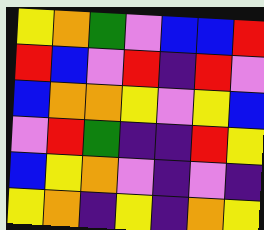[["yellow", "orange", "green", "violet", "blue", "blue", "red"], ["red", "blue", "violet", "red", "indigo", "red", "violet"], ["blue", "orange", "orange", "yellow", "violet", "yellow", "blue"], ["violet", "red", "green", "indigo", "indigo", "red", "yellow"], ["blue", "yellow", "orange", "violet", "indigo", "violet", "indigo"], ["yellow", "orange", "indigo", "yellow", "indigo", "orange", "yellow"]]